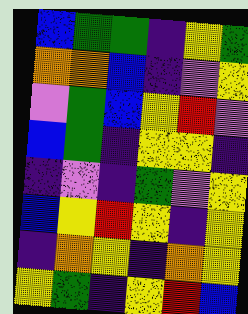[["blue", "green", "green", "indigo", "yellow", "green"], ["orange", "orange", "blue", "indigo", "violet", "yellow"], ["violet", "green", "blue", "yellow", "red", "violet"], ["blue", "green", "indigo", "yellow", "yellow", "indigo"], ["indigo", "violet", "indigo", "green", "violet", "yellow"], ["blue", "yellow", "red", "yellow", "indigo", "yellow"], ["indigo", "orange", "yellow", "indigo", "orange", "yellow"], ["yellow", "green", "indigo", "yellow", "red", "blue"]]